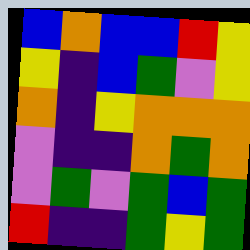[["blue", "orange", "blue", "blue", "red", "yellow"], ["yellow", "indigo", "blue", "green", "violet", "yellow"], ["orange", "indigo", "yellow", "orange", "orange", "orange"], ["violet", "indigo", "indigo", "orange", "green", "orange"], ["violet", "green", "violet", "green", "blue", "green"], ["red", "indigo", "indigo", "green", "yellow", "green"]]